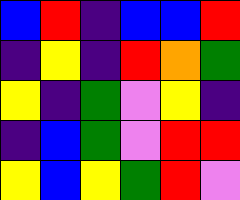[["blue", "red", "indigo", "blue", "blue", "red"], ["indigo", "yellow", "indigo", "red", "orange", "green"], ["yellow", "indigo", "green", "violet", "yellow", "indigo"], ["indigo", "blue", "green", "violet", "red", "red"], ["yellow", "blue", "yellow", "green", "red", "violet"]]